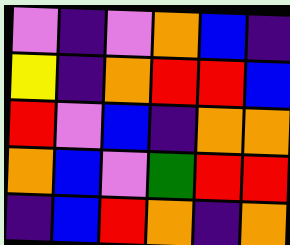[["violet", "indigo", "violet", "orange", "blue", "indigo"], ["yellow", "indigo", "orange", "red", "red", "blue"], ["red", "violet", "blue", "indigo", "orange", "orange"], ["orange", "blue", "violet", "green", "red", "red"], ["indigo", "blue", "red", "orange", "indigo", "orange"]]